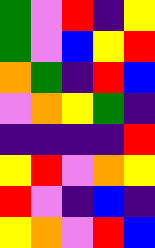[["green", "violet", "red", "indigo", "yellow"], ["green", "violet", "blue", "yellow", "red"], ["orange", "green", "indigo", "red", "blue"], ["violet", "orange", "yellow", "green", "indigo"], ["indigo", "indigo", "indigo", "indigo", "red"], ["yellow", "red", "violet", "orange", "yellow"], ["red", "violet", "indigo", "blue", "indigo"], ["yellow", "orange", "violet", "red", "blue"]]